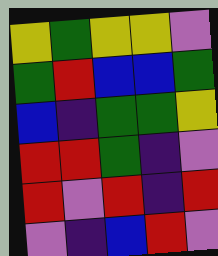[["yellow", "green", "yellow", "yellow", "violet"], ["green", "red", "blue", "blue", "green"], ["blue", "indigo", "green", "green", "yellow"], ["red", "red", "green", "indigo", "violet"], ["red", "violet", "red", "indigo", "red"], ["violet", "indigo", "blue", "red", "violet"]]